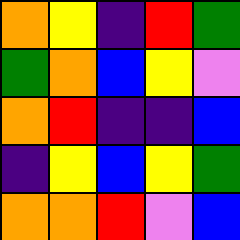[["orange", "yellow", "indigo", "red", "green"], ["green", "orange", "blue", "yellow", "violet"], ["orange", "red", "indigo", "indigo", "blue"], ["indigo", "yellow", "blue", "yellow", "green"], ["orange", "orange", "red", "violet", "blue"]]